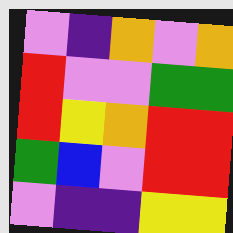[["violet", "indigo", "orange", "violet", "orange"], ["red", "violet", "violet", "green", "green"], ["red", "yellow", "orange", "red", "red"], ["green", "blue", "violet", "red", "red"], ["violet", "indigo", "indigo", "yellow", "yellow"]]